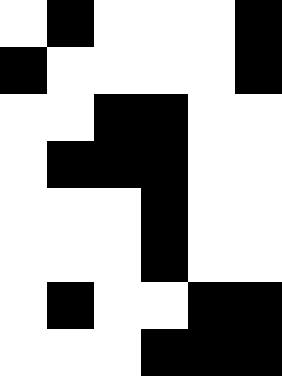[["white", "black", "white", "white", "white", "black"], ["black", "white", "white", "white", "white", "black"], ["white", "white", "black", "black", "white", "white"], ["white", "black", "black", "black", "white", "white"], ["white", "white", "white", "black", "white", "white"], ["white", "white", "white", "black", "white", "white"], ["white", "black", "white", "white", "black", "black"], ["white", "white", "white", "black", "black", "black"]]